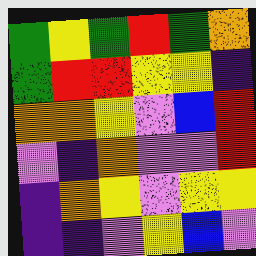[["green", "yellow", "green", "red", "green", "orange"], ["green", "red", "red", "yellow", "yellow", "indigo"], ["orange", "orange", "yellow", "violet", "blue", "red"], ["violet", "indigo", "orange", "violet", "violet", "red"], ["indigo", "orange", "yellow", "violet", "yellow", "yellow"], ["indigo", "indigo", "violet", "yellow", "blue", "violet"]]